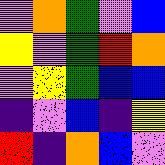[["violet", "orange", "green", "violet", "blue"], ["yellow", "violet", "green", "red", "orange"], ["violet", "yellow", "green", "blue", "blue"], ["indigo", "violet", "blue", "indigo", "yellow"], ["red", "indigo", "orange", "blue", "violet"]]